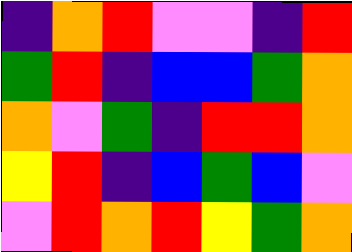[["indigo", "orange", "red", "violet", "violet", "indigo", "red"], ["green", "red", "indigo", "blue", "blue", "green", "orange"], ["orange", "violet", "green", "indigo", "red", "red", "orange"], ["yellow", "red", "indigo", "blue", "green", "blue", "violet"], ["violet", "red", "orange", "red", "yellow", "green", "orange"]]